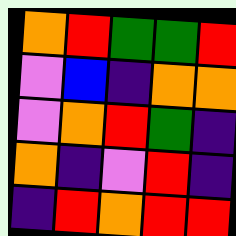[["orange", "red", "green", "green", "red"], ["violet", "blue", "indigo", "orange", "orange"], ["violet", "orange", "red", "green", "indigo"], ["orange", "indigo", "violet", "red", "indigo"], ["indigo", "red", "orange", "red", "red"]]